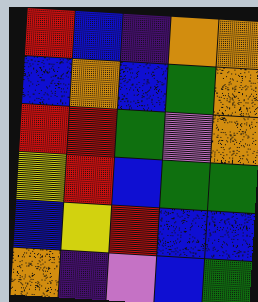[["red", "blue", "indigo", "orange", "orange"], ["blue", "orange", "blue", "green", "orange"], ["red", "red", "green", "violet", "orange"], ["yellow", "red", "blue", "green", "green"], ["blue", "yellow", "red", "blue", "blue"], ["orange", "indigo", "violet", "blue", "green"]]